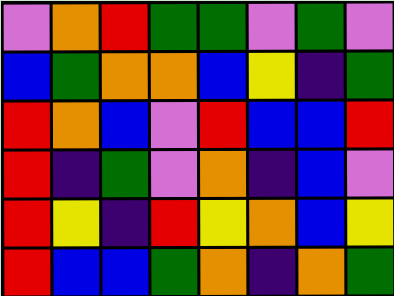[["violet", "orange", "red", "green", "green", "violet", "green", "violet"], ["blue", "green", "orange", "orange", "blue", "yellow", "indigo", "green"], ["red", "orange", "blue", "violet", "red", "blue", "blue", "red"], ["red", "indigo", "green", "violet", "orange", "indigo", "blue", "violet"], ["red", "yellow", "indigo", "red", "yellow", "orange", "blue", "yellow"], ["red", "blue", "blue", "green", "orange", "indigo", "orange", "green"]]